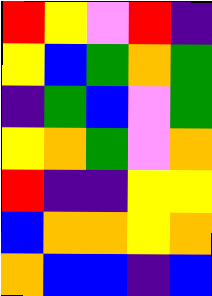[["red", "yellow", "violet", "red", "indigo"], ["yellow", "blue", "green", "orange", "green"], ["indigo", "green", "blue", "violet", "green"], ["yellow", "orange", "green", "violet", "orange"], ["red", "indigo", "indigo", "yellow", "yellow"], ["blue", "orange", "orange", "yellow", "orange"], ["orange", "blue", "blue", "indigo", "blue"]]